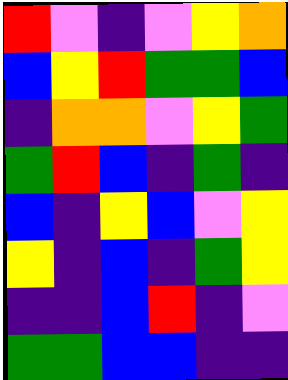[["red", "violet", "indigo", "violet", "yellow", "orange"], ["blue", "yellow", "red", "green", "green", "blue"], ["indigo", "orange", "orange", "violet", "yellow", "green"], ["green", "red", "blue", "indigo", "green", "indigo"], ["blue", "indigo", "yellow", "blue", "violet", "yellow"], ["yellow", "indigo", "blue", "indigo", "green", "yellow"], ["indigo", "indigo", "blue", "red", "indigo", "violet"], ["green", "green", "blue", "blue", "indigo", "indigo"]]